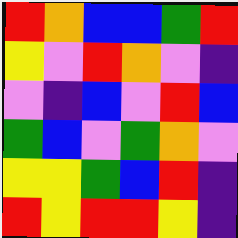[["red", "orange", "blue", "blue", "green", "red"], ["yellow", "violet", "red", "orange", "violet", "indigo"], ["violet", "indigo", "blue", "violet", "red", "blue"], ["green", "blue", "violet", "green", "orange", "violet"], ["yellow", "yellow", "green", "blue", "red", "indigo"], ["red", "yellow", "red", "red", "yellow", "indigo"]]